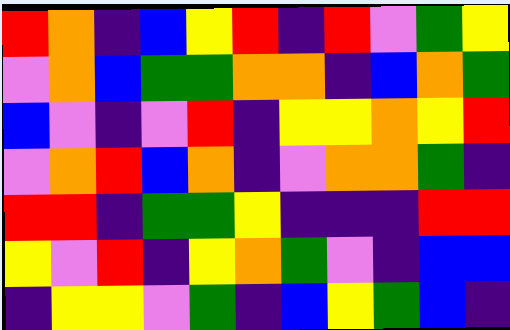[["red", "orange", "indigo", "blue", "yellow", "red", "indigo", "red", "violet", "green", "yellow"], ["violet", "orange", "blue", "green", "green", "orange", "orange", "indigo", "blue", "orange", "green"], ["blue", "violet", "indigo", "violet", "red", "indigo", "yellow", "yellow", "orange", "yellow", "red"], ["violet", "orange", "red", "blue", "orange", "indigo", "violet", "orange", "orange", "green", "indigo"], ["red", "red", "indigo", "green", "green", "yellow", "indigo", "indigo", "indigo", "red", "red"], ["yellow", "violet", "red", "indigo", "yellow", "orange", "green", "violet", "indigo", "blue", "blue"], ["indigo", "yellow", "yellow", "violet", "green", "indigo", "blue", "yellow", "green", "blue", "indigo"]]